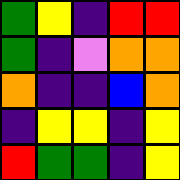[["green", "yellow", "indigo", "red", "red"], ["green", "indigo", "violet", "orange", "orange"], ["orange", "indigo", "indigo", "blue", "orange"], ["indigo", "yellow", "yellow", "indigo", "yellow"], ["red", "green", "green", "indigo", "yellow"]]